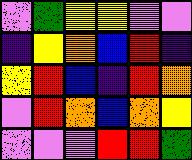[["violet", "green", "yellow", "yellow", "violet", "violet"], ["indigo", "yellow", "orange", "blue", "red", "indigo"], ["yellow", "red", "blue", "indigo", "red", "orange"], ["violet", "red", "orange", "blue", "orange", "yellow"], ["violet", "violet", "violet", "red", "red", "green"]]